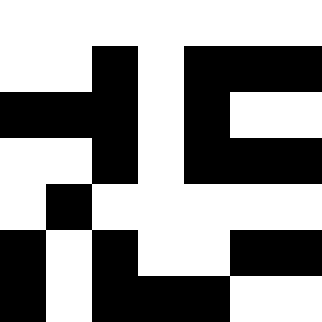[["white", "white", "white", "white", "white", "white", "white"], ["white", "white", "black", "white", "black", "black", "black"], ["black", "black", "black", "white", "black", "white", "white"], ["white", "white", "black", "white", "black", "black", "black"], ["white", "black", "white", "white", "white", "white", "white"], ["black", "white", "black", "white", "white", "black", "black"], ["black", "white", "black", "black", "black", "white", "white"]]